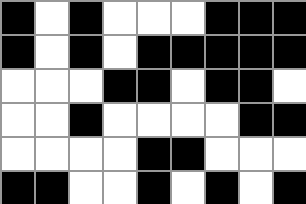[["black", "white", "black", "white", "white", "white", "black", "black", "black"], ["black", "white", "black", "white", "black", "black", "black", "black", "black"], ["white", "white", "white", "black", "black", "white", "black", "black", "white"], ["white", "white", "black", "white", "white", "white", "white", "black", "black"], ["white", "white", "white", "white", "black", "black", "white", "white", "white"], ["black", "black", "white", "white", "black", "white", "black", "white", "black"]]